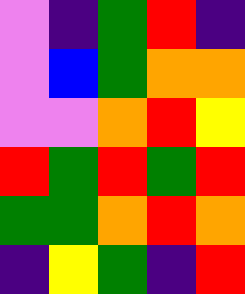[["violet", "indigo", "green", "red", "indigo"], ["violet", "blue", "green", "orange", "orange"], ["violet", "violet", "orange", "red", "yellow"], ["red", "green", "red", "green", "red"], ["green", "green", "orange", "red", "orange"], ["indigo", "yellow", "green", "indigo", "red"]]